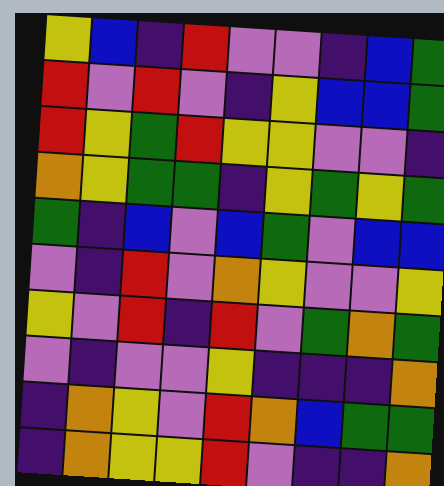[["yellow", "blue", "indigo", "red", "violet", "violet", "indigo", "blue", "green"], ["red", "violet", "red", "violet", "indigo", "yellow", "blue", "blue", "green"], ["red", "yellow", "green", "red", "yellow", "yellow", "violet", "violet", "indigo"], ["orange", "yellow", "green", "green", "indigo", "yellow", "green", "yellow", "green"], ["green", "indigo", "blue", "violet", "blue", "green", "violet", "blue", "blue"], ["violet", "indigo", "red", "violet", "orange", "yellow", "violet", "violet", "yellow"], ["yellow", "violet", "red", "indigo", "red", "violet", "green", "orange", "green"], ["violet", "indigo", "violet", "violet", "yellow", "indigo", "indigo", "indigo", "orange"], ["indigo", "orange", "yellow", "violet", "red", "orange", "blue", "green", "green"], ["indigo", "orange", "yellow", "yellow", "red", "violet", "indigo", "indigo", "orange"]]